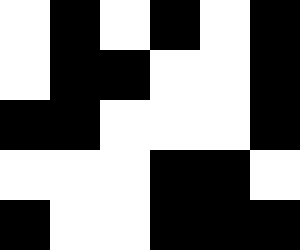[["white", "black", "white", "black", "white", "black"], ["white", "black", "black", "white", "white", "black"], ["black", "black", "white", "white", "white", "black"], ["white", "white", "white", "black", "black", "white"], ["black", "white", "white", "black", "black", "black"]]